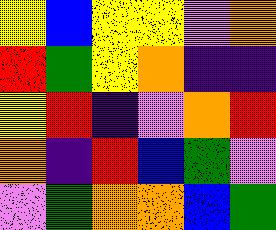[["yellow", "blue", "yellow", "yellow", "violet", "orange"], ["red", "green", "yellow", "orange", "indigo", "indigo"], ["yellow", "red", "indigo", "violet", "orange", "red"], ["orange", "indigo", "red", "blue", "green", "violet"], ["violet", "green", "orange", "orange", "blue", "green"]]